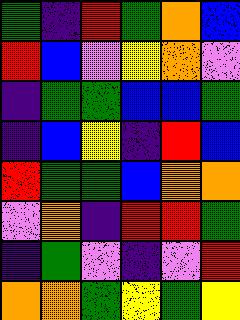[["green", "indigo", "red", "green", "orange", "blue"], ["red", "blue", "violet", "yellow", "orange", "violet"], ["indigo", "green", "green", "blue", "blue", "green"], ["indigo", "blue", "yellow", "indigo", "red", "blue"], ["red", "green", "green", "blue", "orange", "orange"], ["violet", "orange", "indigo", "red", "red", "green"], ["indigo", "green", "violet", "indigo", "violet", "red"], ["orange", "orange", "green", "yellow", "green", "yellow"]]